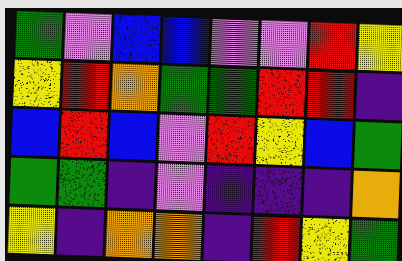[["green", "violet", "blue", "blue", "violet", "violet", "red", "yellow"], ["yellow", "red", "orange", "green", "green", "red", "red", "indigo"], ["blue", "red", "blue", "violet", "red", "yellow", "blue", "green"], ["green", "green", "indigo", "violet", "indigo", "indigo", "indigo", "orange"], ["yellow", "indigo", "orange", "orange", "indigo", "red", "yellow", "green"]]